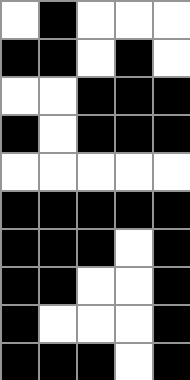[["white", "black", "white", "white", "white"], ["black", "black", "white", "black", "white"], ["white", "white", "black", "black", "black"], ["black", "white", "black", "black", "black"], ["white", "white", "white", "white", "white"], ["black", "black", "black", "black", "black"], ["black", "black", "black", "white", "black"], ["black", "black", "white", "white", "black"], ["black", "white", "white", "white", "black"], ["black", "black", "black", "white", "black"]]